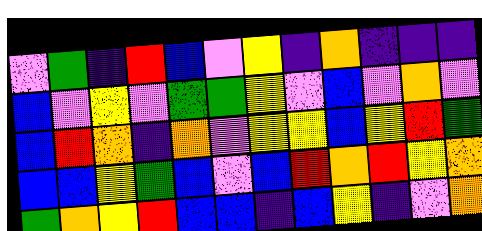[["violet", "green", "indigo", "red", "blue", "violet", "yellow", "indigo", "orange", "indigo", "indigo", "indigo"], ["blue", "violet", "yellow", "violet", "green", "green", "yellow", "violet", "blue", "violet", "orange", "violet"], ["blue", "red", "orange", "indigo", "orange", "violet", "yellow", "yellow", "blue", "yellow", "red", "green"], ["blue", "blue", "yellow", "green", "blue", "violet", "blue", "red", "orange", "red", "yellow", "orange"], ["green", "orange", "yellow", "red", "blue", "blue", "indigo", "blue", "yellow", "indigo", "violet", "orange"]]